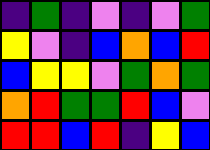[["indigo", "green", "indigo", "violet", "indigo", "violet", "green"], ["yellow", "violet", "indigo", "blue", "orange", "blue", "red"], ["blue", "yellow", "yellow", "violet", "green", "orange", "green"], ["orange", "red", "green", "green", "red", "blue", "violet"], ["red", "red", "blue", "red", "indigo", "yellow", "blue"]]